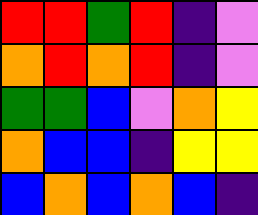[["red", "red", "green", "red", "indigo", "violet"], ["orange", "red", "orange", "red", "indigo", "violet"], ["green", "green", "blue", "violet", "orange", "yellow"], ["orange", "blue", "blue", "indigo", "yellow", "yellow"], ["blue", "orange", "blue", "orange", "blue", "indigo"]]